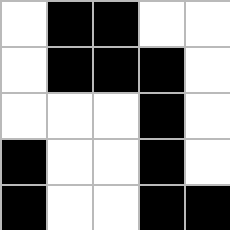[["white", "black", "black", "white", "white"], ["white", "black", "black", "black", "white"], ["white", "white", "white", "black", "white"], ["black", "white", "white", "black", "white"], ["black", "white", "white", "black", "black"]]